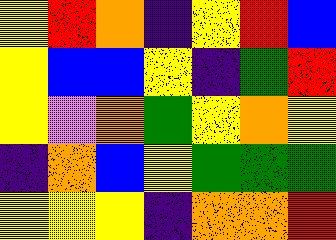[["yellow", "red", "orange", "indigo", "yellow", "red", "blue"], ["yellow", "blue", "blue", "yellow", "indigo", "green", "red"], ["yellow", "violet", "orange", "green", "yellow", "orange", "yellow"], ["indigo", "orange", "blue", "yellow", "green", "green", "green"], ["yellow", "yellow", "yellow", "indigo", "orange", "orange", "red"]]